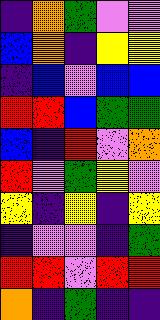[["indigo", "orange", "green", "violet", "violet"], ["blue", "orange", "indigo", "yellow", "yellow"], ["indigo", "blue", "violet", "blue", "blue"], ["red", "red", "blue", "green", "green"], ["blue", "indigo", "red", "violet", "orange"], ["red", "violet", "green", "yellow", "violet"], ["yellow", "indigo", "yellow", "indigo", "yellow"], ["indigo", "violet", "violet", "indigo", "green"], ["red", "red", "violet", "red", "red"], ["orange", "indigo", "green", "indigo", "indigo"]]